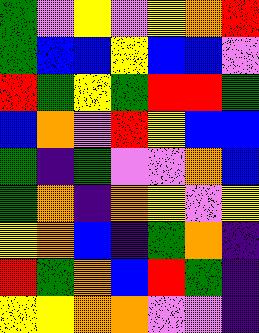[["green", "violet", "yellow", "violet", "yellow", "orange", "red"], ["green", "blue", "blue", "yellow", "blue", "blue", "violet"], ["red", "green", "yellow", "green", "red", "red", "green"], ["blue", "orange", "violet", "red", "yellow", "blue", "blue"], ["green", "indigo", "green", "violet", "violet", "orange", "blue"], ["green", "orange", "indigo", "orange", "yellow", "violet", "yellow"], ["yellow", "orange", "blue", "indigo", "green", "orange", "indigo"], ["red", "green", "orange", "blue", "red", "green", "indigo"], ["yellow", "yellow", "orange", "orange", "violet", "violet", "indigo"]]